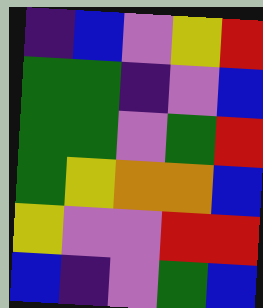[["indigo", "blue", "violet", "yellow", "red"], ["green", "green", "indigo", "violet", "blue"], ["green", "green", "violet", "green", "red"], ["green", "yellow", "orange", "orange", "blue"], ["yellow", "violet", "violet", "red", "red"], ["blue", "indigo", "violet", "green", "blue"]]